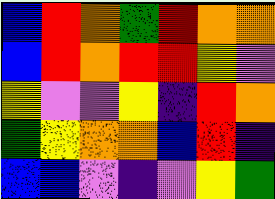[["blue", "red", "orange", "green", "red", "orange", "orange"], ["blue", "red", "orange", "red", "red", "yellow", "violet"], ["yellow", "violet", "violet", "yellow", "indigo", "red", "orange"], ["green", "yellow", "orange", "orange", "blue", "red", "indigo"], ["blue", "blue", "violet", "indigo", "violet", "yellow", "green"]]